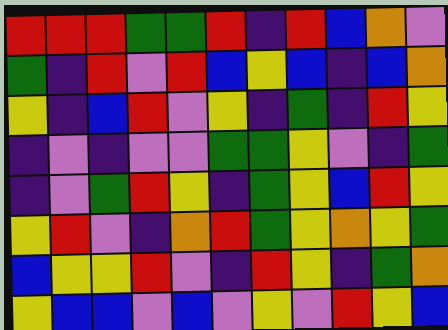[["red", "red", "red", "green", "green", "red", "indigo", "red", "blue", "orange", "violet"], ["green", "indigo", "red", "violet", "red", "blue", "yellow", "blue", "indigo", "blue", "orange"], ["yellow", "indigo", "blue", "red", "violet", "yellow", "indigo", "green", "indigo", "red", "yellow"], ["indigo", "violet", "indigo", "violet", "violet", "green", "green", "yellow", "violet", "indigo", "green"], ["indigo", "violet", "green", "red", "yellow", "indigo", "green", "yellow", "blue", "red", "yellow"], ["yellow", "red", "violet", "indigo", "orange", "red", "green", "yellow", "orange", "yellow", "green"], ["blue", "yellow", "yellow", "red", "violet", "indigo", "red", "yellow", "indigo", "green", "orange"], ["yellow", "blue", "blue", "violet", "blue", "violet", "yellow", "violet", "red", "yellow", "blue"]]